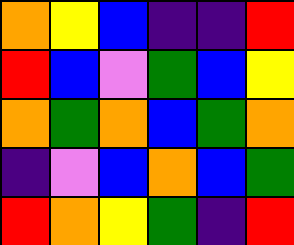[["orange", "yellow", "blue", "indigo", "indigo", "red"], ["red", "blue", "violet", "green", "blue", "yellow"], ["orange", "green", "orange", "blue", "green", "orange"], ["indigo", "violet", "blue", "orange", "blue", "green"], ["red", "orange", "yellow", "green", "indigo", "red"]]